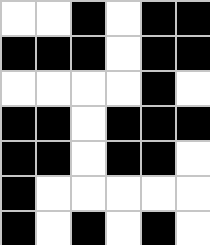[["white", "white", "black", "white", "black", "black"], ["black", "black", "black", "white", "black", "black"], ["white", "white", "white", "white", "black", "white"], ["black", "black", "white", "black", "black", "black"], ["black", "black", "white", "black", "black", "white"], ["black", "white", "white", "white", "white", "white"], ["black", "white", "black", "white", "black", "white"]]